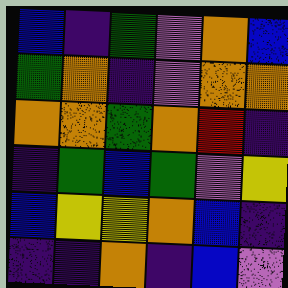[["blue", "indigo", "green", "violet", "orange", "blue"], ["green", "orange", "indigo", "violet", "orange", "orange"], ["orange", "orange", "green", "orange", "red", "indigo"], ["indigo", "green", "blue", "green", "violet", "yellow"], ["blue", "yellow", "yellow", "orange", "blue", "indigo"], ["indigo", "indigo", "orange", "indigo", "blue", "violet"]]